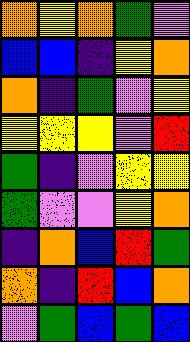[["orange", "yellow", "orange", "green", "violet"], ["blue", "blue", "indigo", "yellow", "orange"], ["orange", "indigo", "green", "violet", "yellow"], ["yellow", "yellow", "yellow", "violet", "red"], ["green", "indigo", "violet", "yellow", "yellow"], ["green", "violet", "violet", "yellow", "orange"], ["indigo", "orange", "blue", "red", "green"], ["orange", "indigo", "red", "blue", "orange"], ["violet", "green", "blue", "green", "blue"]]